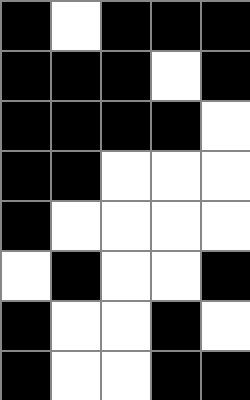[["black", "white", "black", "black", "black"], ["black", "black", "black", "white", "black"], ["black", "black", "black", "black", "white"], ["black", "black", "white", "white", "white"], ["black", "white", "white", "white", "white"], ["white", "black", "white", "white", "black"], ["black", "white", "white", "black", "white"], ["black", "white", "white", "black", "black"]]